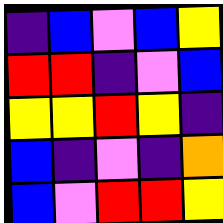[["indigo", "blue", "violet", "blue", "yellow"], ["red", "red", "indigo", "violet", "blue"], ["yellow", "yellow", "red", "yellow", "indigo"], ["blue", "indigo", "violet", "indigo", "orange"], ["blue", "violet", "red", "red", "yellow"]]